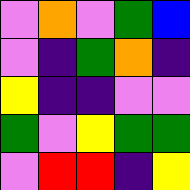[["violet", "orange", "violet", "green", "blue"], ["violet", "indigo", "green", "orange", "indigo"], ["yellow", "indigo", "indigo", "violet", "violet"], ["green", "violet", "yellow", "green", "green"], ["violet", "red", "red", "indigo", "yellow"]]